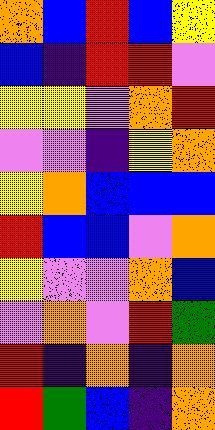[["orange", "blue", "red", "blue", "yellow"], ["blue", "indigo", "red", "red", "violet"], ["yellow", "yellow", "violet", "orange", "red"], ["violet", "violet", "indigo", "yellow", "orange"], ["yellow", "orange", "blue", "blue", "blue"], ["red", "blue", "blue", "violet", "orange"], ["yellow", "violet", "violet", "orange", "blue"], ["violet", "orange", "violet", "red", "green"], ["red", "indigo", "orange", "indigo", "orange"], ["red", "green", "blue", "indigo", "orange"]]